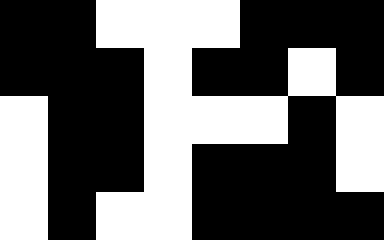[["black", "black", "white", "white", "white", "black", "black", "black"], ["black", "black", "black", "white", "black", "black", "white", "black"], ["white", "black", "black", "white", "white", "white", "black", "white"], ["white", "black", "black", "white", "black", "black", "black", "white"], ["white", "black", "white", "white", "black", "black", "black", "black"]]